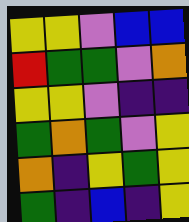[["yellow", "yellow", "violet", "blue", "blue"], ["red", "green", "green", "violet", "orange"], ["yellow", "yellow", "violet", "indigo", "indigo"], ["green", "orange", "green", "violet", "yellow"], ["orange", "indigo", "yellow", "green", "yellow"], ["green", "indigo", "blue", "indigo", "yellow"]]